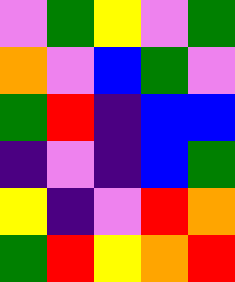[["violet", "green", "yellow", "violet", "green"], ["orange", "violet", "blue", "green", "violet"], ["green", "red", "indigo", "blue", "blue"], ["indigo", "violet", "indigo", "blue", "green"], ["yellow", "indigo", "violet", "red", "orange"], ["green", "red", "yellow", "orange", "red"]]